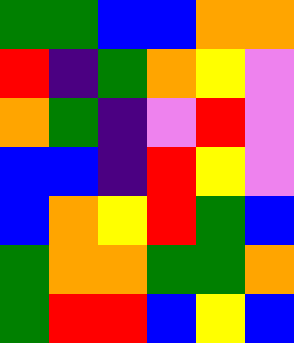[["green", "green", "blue", "blue", "orange", "orange"], ["red", "indigo", "green", "orange", "yellow", "violet"], ["orange", "green", "indigo", "violet", "red", "violet"], ["blue", "blue", "indigo", "red", "yellow", "violet"], ["blue", "orange", "yellow", "red", "green", "blue"], ["green", "orange", "orange", "green", "green", "orange"], ["green", "red", "red", "blue", "yellow", "blue"]]